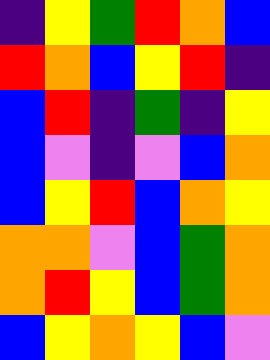[["indigo", "yellow", "green", "red", "orange", "blue"], ["red", "orange", "blue", "yellow", "red", "indigo"], ["blue", "red", "indigo", "green", "indigo", "yellow"], ["blue", "violet", "indigo", "violet", "blue", "orange"], ["blue", "yellow", "red", "blue", "orange", "yellow"], ["orange", "orange", "violet", "blue", "green", "orange"], ["orange", "red", "yellow", "blue", "green", "orange"], ["blue", "yellow", "orange", "yellow", "blue", "violet"]]